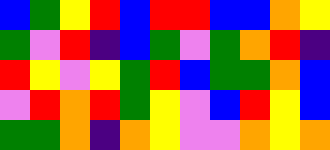[["blue", "green", "yellow", "red", "blue", "red", "red", "blue", "blue", "orange", "yellow"], ["green", "violet", "red", "indigo", "blue", "green", "violet", "green", "orange", "red", "indigo"], ["red", "yellow", "violet", "yellow", "green", "red", "blue", "green", "green", "orange", "blue"], ["violet", "red", "orange", "red", "green", "yellow", "violet", "blue", "red", "yellow", "blue"], ["green", "green", "orange", "indigo", "orange", "yellow", "violet", "violet", "orange", "yellow", "orange"]]